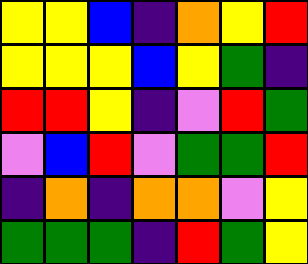[["yellow", "yellow", "blue", "indigo", "orange", "yellow", "red"], ["yellow", "yellow", "yellow", "blue", "yellow", "green", "indigo"], ["red", "red", "yellow", "indigo", "violet", "red", "green"], ["violet", "blue", "red", "violet", "green", "green", "red"], ["indigo", "orange", "indigo", "orange", "orange", "violet", "yellow"], ["green", "green", "green", "indigo", "red", "green", "yellow"]]